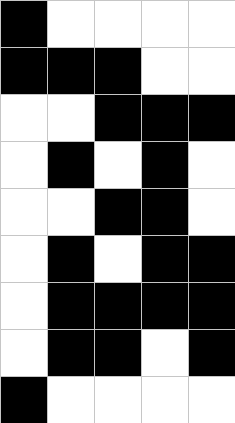[["black", "white", "white", "white", "white"], ["black", "black", "black", "white", "white"], ["white", "white", "black", "black", "black"], ["white", "black", "white", "black", "white"], ["white", "white", "black", "black", "white"], ["white", "black", "white", "black", "black"], ["white", "black", "black", "black", "black"], ["white", "black", "black", "white", "black"], ["black", "white", "white", "white", "white"]]